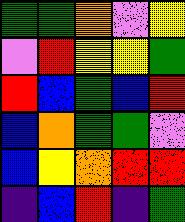[["green", "green", "orange", "violet", "yellow"], ["violet", "red", "yellow", "yellow", "green"], ["red", "blue", "green", "blue", "red"], ["blue", "orange", "green", "green", "violet"], ["blue", "yellow", "orange", "red", "red"], ["indigo", "blue", "red", "indigo", "green"]]